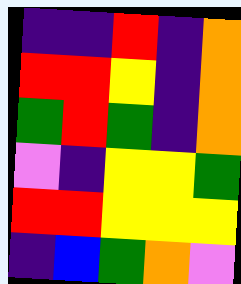[["indigo", "indigo", "red", "indigo", "orange"], ["red", "red", "yellow", "indigo", "orange"], ["green", "red", "green", "indigo", "orange"], ["violet", "indigo", "yellow", "yellow", "green"], ["red", "red", "yellow", "yellow", "yellow"], ["indigo", "blue", "green", "orange", "violet"]]